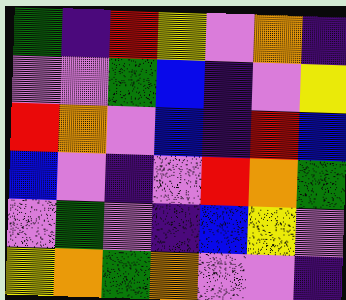[["green", "indigo", "red", "yellow", "violet", "orange", "indigo"], ["violet", "violet", "green", "blue", "indigo", "violet", "yellow"], ["red", "orange", "violet", "blue", "indigo", "red", "blue"], ["blue", "violet", "indigo", "violet", "red", "orange", "green"], ["violet", "green", "violet", "indigo", "blue", "yellow", "violet"], ["yellow", "orange", "green", "orange", "violet", "violet", "indigo"]]